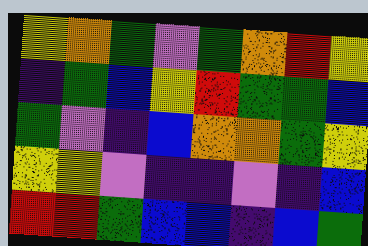[["yellow", "orange", "green", "violet", "green", "orange", "red", "yellow"], ["indigo", "green", "blue", "yellow", "red", "green", "green", "blue"], ["green", "violet", "indigo", "blue", "orange", "orange", "green", "yellow"], ["yellow", "yellow", "violet", "indigo", "indigo", "violet", "indigo", "blue"], ["red", "red", "green", "blue", "blue", "indigo", "blue", "green"]]